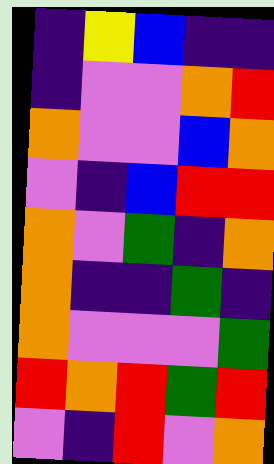[["indigo", "yellow", "blue", "indigo", "indigo"], ["indigo", "violet", "violet", "orange", "red"], ["orange", "violet", "violet", "blue", "orange"], ["violet", "indigo", "blue", "red", "red"], ["orange", "violet", "green", "indigo", "orange"], ["orange", "indigo", "indigo", "green", "indigo"], ["orange", "violet", "violet", "violet", "green"], ["red", "orange", "red", "green", "red"], ["violet", "indigo", "red", "violet", "orange"]]